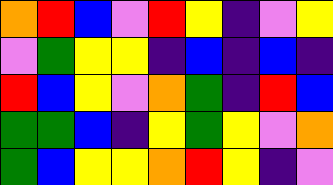[["orange", "red", "blue", "violet", "red", "yellow", "indigo", "violet", "yellow"], ["violet", "green", "yellow", "yellow", "indigo", "blue", "indigo", "blue", "indigo"], ["red", "blue", "yellow", "violet", "orange", "green", "indigo", "red", "blue"], ["green", "green", "blue", "indigo", "yellow", "green", "yellow", "violet", "orange"], ["green", "blue", "yellow", "yellow", "orange", "red", "yellow", "indigo", "violet"]]